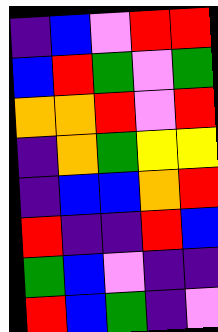[["indigo", "blue", "violet", "red", "red"], ["blue", "red", "green", "violet", "green"], ["orange", "orange", "red", "violet", "red"], ["indigo", "orange", "green", "yellow", "yellow"], ["indigo", "blue", "blue", "orange", "red"], ["red", "indigo", "indigo", "red", "blue"], ["green", "blue", "violet", "indigo", "indigo"], ["red", "blue", "green", "indigo", "violet"]]